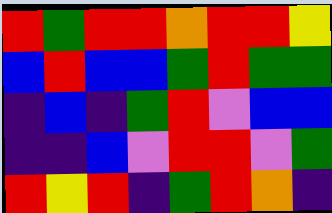[["red", "green", "red", "red", "orange", "red", "red", "yellow"], ["blue", "red", "blue", "blue", "green", "red", "green", "green"], ["indigo", "blue", "indigo", "green", "red", "violet", "blue", "blue"], ["indigo", "indigo", "blue", "violet", "red", "red", "violet", "green"], ["red", "yellow", "red", "indigo", "green", "red", "orange", "indigo"]]